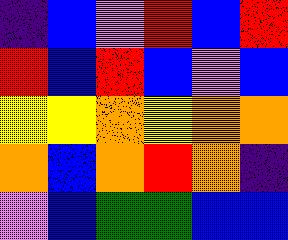[["indigo", "blue", "violet", "red", "blue", "red"], ["red", "blue", "red", "blue", "violet", "blue"], ["yellow", "yellow", "orange", "yellow", "orange", "orange"], ["orange", "blue", "orange", "red", "orange", "indigo"], ["violet", "blue", "green", "green", "blue", "blue"]]